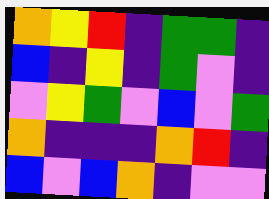[["orange", "yellow", "red", "indigo", "green", "green", "indigo"], ["blue", "indigo", "yellow", "indigo", "green", "violet", "indigo"], ["violet", "yellow", "green", "violet", "blue", "violet", "green"], ["orange", "indigo", "indigo", "indigo", "orange", "red", "indigo"], ["blue", "violet", "blue", "orange", "indigo", "violet", "violet"]]